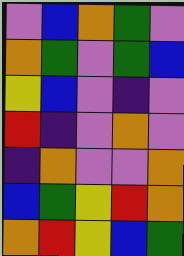[["violet", "blue", "orange", "green", "violet"], ["orange", "green", "violet", "green", "blue"], ["yellow", "blue", "violet", "indigo", "violet"], ["red", "indigo", "violet", "orange", "violet"], ["indigo", "orange", "violet", "violet", "orange"], ["blue", "green", "yellow", "red", "orange"], ["orange", "red", "yellow", "blue", "green"]]